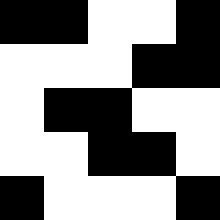[["black", "black", "white", "white", "black"], ["white", "white", "white", "black", "black"], ["white", "black", "black", "white", "white"], ["white", "white", "black", "black", "white"], ["black", "white", "white", "white", "black"]]